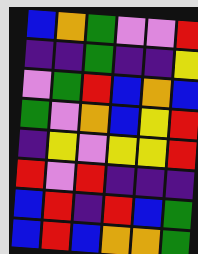[["blue", "orange", "green", "violet", "violet", "red"], ["indigo", "indigo", "green", "indigo", "indigo", "yellow"], ["violet", "green", "red", "blue", "orange", "blue"], ["green", "violet", "orange", "blue", "yellow", "red"], ["indigo", "yellow", "violet", "yellow", "yellow", "red"], ["red", "violet", "red", "indigo", "indigo", "indigo"], ["blue", "red", "indigo", "red", "blue", "green"], ["blue", "red", "blue", "orange", "orange", "green"]]